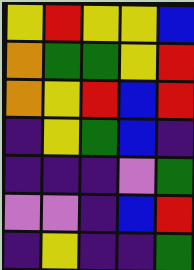[["yellow", "red", "yellow", "yellow", "blue"], ["orange", "green", "green", "yellow", "red"], ["orange", "yellow", "red", "blue", "red"], ["indigo", "yellow", "green", "blue", "indigo"], ["indigo", "indigo", "indigo", "violet", "green"], ["violet", "violet", "indigo", "blue", "red"], ["indigo", "yellow", "indigo", "indigo", "green"]]